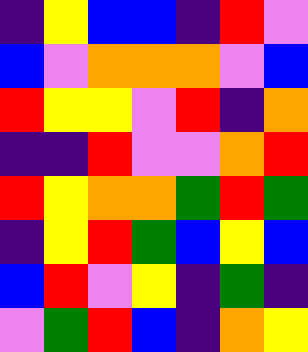[["indigo", "yellow", "blue", "blue", "indigo", "red", "violet"], ["blue", "violet", "orange", "orange", "orange", "violet", "blue"], ["red", "yellow", "yellow", "violet", "red", "indigo", "orange"], ["indigo", "indigo", "red", "violet", "violet", "orange", "red"], ["red", "yellow", "orange", "orange", "green", "red", "green"], ["indigo", "yellow", "red", "green", "blue", "yellow", "blue"], ["blue", "red", "violet", "yellow", "indigo", "green", "indigo"], ["violet", "green", "red", "blue", "indigo", "orange", "yellow"]]